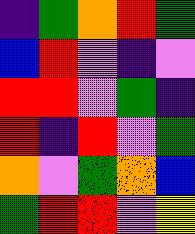[["indigo", "green", "orange", "red", "green"], ["blue", "red", "violet", "indigo", "violet"], ["red", "red", "violet", "green", "indigo"], ["red", "indigo", "red", "violet", "green"], ["orange", "violet", "green", "orange", "blue"], ["green", "red", "red", "violet", "yellow"]]